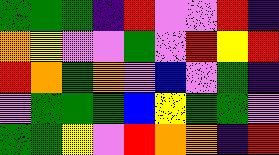[["green", "green", "green", "indigo", "red", "violet", "violet", "red", "indigo"], ["orange", "yellow", "violet", "violet", "green", "violet", "red", "yellow", "red"], ["red", "orange", "green", "orange", "violet", "blue", "violet", "green", "indigo"], ["violet", "green", "green", "green", "blue", "yellow", "green", "green", "violet"], ["green", "green", "yellow", "violet", "red", "orange", "orange", "indigo", "red"]]